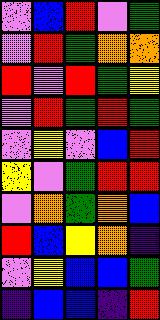[["violet", "blue", "red", "violet", "green"], ["violet", "red", "green", "orange", "orange"], ["red", "violet", "red", "green", "yellow"], ["violet", "red", "green", "red", "green"], ["violet", "yellow", "violet", "blue", "red"], ["yellow", "violet", "green", "red", "red"], ["violet", "orange", "green", "orange", "blue"], ["red", "blue", "yellow", "orange", "indigo"], ["violet", "yellow", "blue", "blue", "green"], ["indigo", "blue", "blue", "indigo", "red"]]